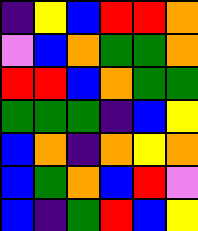[["indigo", "yellow", "blue", "red", "red", "orange"], ["violet", "blue", "orange", "green", "green", "orange"], ["red", "red", "blue", "orange", "green", "green"], ["green", "green", "green", "indigo", "blue", "yellow"], ["blue", "orange", "indigo", "orange", "yellow", "orange"], ["blue", "green", "orange", "blue", "red", "violet"], ["blue", "indigo", "green", "red", "blue", "yellow"]]